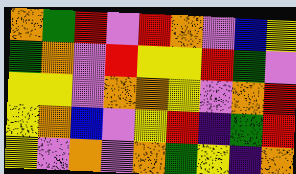[["orange", "green", "red", "violet", "red", "orange", "violet", "blue", "yellow"], ["green", "orange", "violet", "red", "yellow", "yellow", "red", "green", "violet"], ["yellow", "yellow", "violet", "orange", "orange", "yellow", "violet", "orange", "red"], ["yellow", "orange", "blue", "violet", "yellow", "red", "indigo", "green", "red"], ["yellow", "violet", "orange", "violet", "orange", "green", "yellow", "indigo", "orange"]]